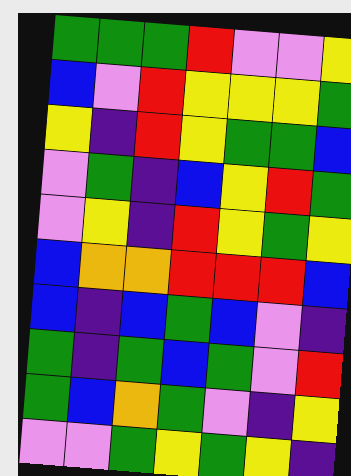[["green", "green", "green", "red", "violet", "violet", "yellow"], ["blue", "violet", "red", "yellow", "yellow", "yellow", "green"], ["yellow", "indigo", "red", "yellow", "green", "green", "blue"], ["violet", "green", "indigo", "blue", "yellow", "red", "green"], ["violet", "yellow", "indigo", "red", "yellow", "green", "yellow"], ["blue", "orange", "orange", "red", "red", "red", "blue"], ["blue", "indigo", "blue", "green", "blue", "violet", "indigo"], ["green", "indigo", "green", "blue", "green", "violet", "red"], ["green", "blue", "orange", "green", "violet", "indigo", "yellow"], ["violet", "violet", "green", "yellow", "green", "yellow", "indigo"]]